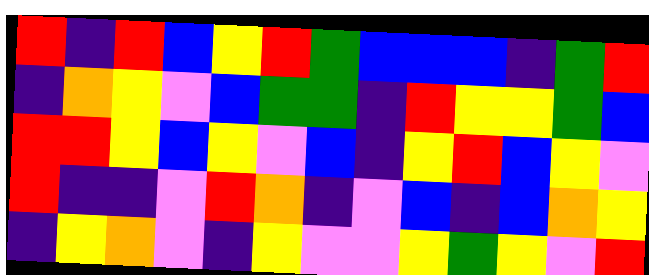[["red", "indigo", "red", "blue", "yellow", "red", "green", "blue", "blue", "blue", "indigo", "green", "red"], ["indigo", "orange", "yellow", "violet", "blue", "green", "green", "indigo", "red", "yellow", "yellow", "green", "blue"], ["red", "red", "yellow", "blue", "yellow", "violet", "blue", "indigo", "yellow", "red", "blue", "yellow", "violet"], ["red", "indigo", "indigo", "violet", "red", "orange", "indigo", "violet", "blue", "indigo", "blue", "orange", "yellow"], ["indigo", "yellow", "orange", "violet", "indigo", "yellow", "violet", "violet", "yellow", "green", "yellow", "violet", "red"]]